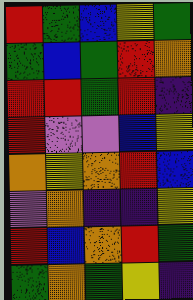[["red", "green", "blue", "yellow", "green"], ["green", "blue", "green", "red", "orange"], ["red", "red", "green", "red", "indigo"], ["red", "violet", "violet", "blue", "yellow"], ["orange", "yellow", "orange", "red", "blue"], ["violet", "orange", "indigo", "indigo", "yellow"], ["red", "blue", "orange", "red", "green"], ["green", "orange", "green", "yellow", "indigo"]]